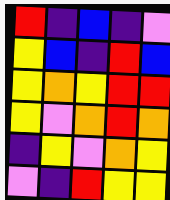[["red", "indigo", "blue", "indigo", "violet"], ["yellow", "blue", "indigo", "red", "blue"], ["yellow", "orange", "yellow", "red", "red"], ["yellow", "violet", "orange", "red", "orange"], ["indigo", "yellow", "violet", "orange", "yellow"], ["violet", "indigo", "red", "yellow", "yellow"]]